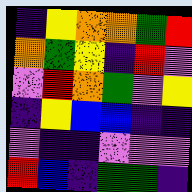[["indigo", "yellow", "orange", "orange", "green", "red"], ["orange", "green", "yellow", "indigo", "red", "violet"], ["violet", "red", "orange", "green", "violet", "yellow"], ["indigo", "yellow", "blue", "blue", "indigo", "indigo"], ["violet", "indigo", "indigo", "violet", "violet", "violet"], ["red", "blue", "indigo", "green", "green", "indigo"]]